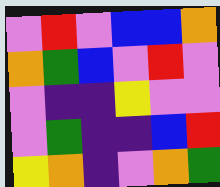[["violet", "red", "violet", "blue", "blue", "orange"], ["orange", "green", "blue", "violet", "red", "violet"], ["violet", "indigo", "indigo", "yellow", "violet", "violet"], ["violet", "green", "indigo", "indigo", "blue", "red"], ["yellow", "orange", "indigo", "violet", "orange", "green"]]